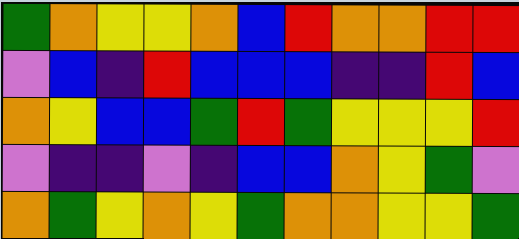[["green", "orange", "yellow", "yellow", "orange", "blue", "red", "orange", "orange", "red", "red"], ["violet", "blue", "indigo", "red", "blue", "blue", "blue", "indigo", "indigo", "red", "blue"], ["orange", "yellow", "blue", "blue", "green", "red", "green", "yellow", "yellow", "yellow", "red"], ["violet", "indigo", "indigo", "violet", "indigo", "blue", "blue", "orange", "yellow", "green", "violet"], ["orange", "green", "yellow", "orange", "yellow", "green", "orange", "orange", "yellow", "yellow", "green"]]